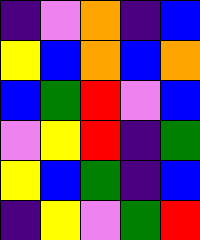[["indigo", "violet", "orange", "indigo", "blue"], ["yellow", "blue", "orange", "blue", "orange"], ["blue", "green", "red", "violet", "blue"], ["violet", "yellow", "red", "indigo", "green"], ["yellow", "blue", "green", "indigo", "blue"], ["indigo", "yellow", "violet", "green", "red"]]